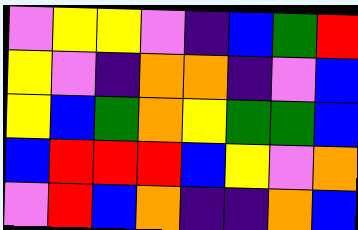[["violet", "yellow", "yellow", "violet", "indigo", "blue", "green", "red"], ["yellow", "violet", "indigo", "orange", "orange", "indigo", "violet", "blue"], ["yellow", "blue", "green", "orange", "yellow", "green", "green", "blue"], ["blue", "red", "red", "red", "blue", "yellow", "violet", "orange"], ["violet", "red", "blue", "orange", "indigo", "indigo", "orange", "blue"]]